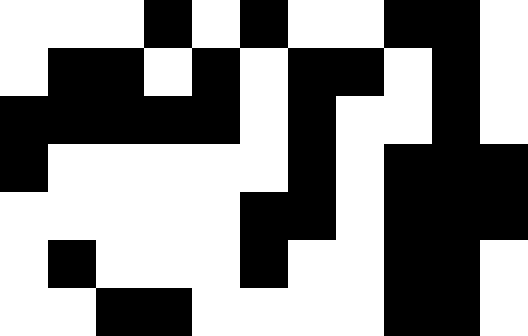[["white", "white", "white", "black", "white", "black", "white", "white", "black", "black", "white"], ["white", "black", "black", "white", "black", "white", "black", "black", "white", "black", "white"], ["black", "black", "black", "black", "black", "white", "black", "white", "white", "black", "white"], ["black", "white", "white", "white", "white", "white", "black", "white", "black", "black", "black"], ["white", "white", "white", "white", "white", "black", "black", "white", "black", "black", "black"], ["white", "black", "white", "white", "white", "black", "white", "white", "black", "black", "white"], ["white", "white", "black", "black", "white", "white", "white", "white", "black", "black", "white"]]